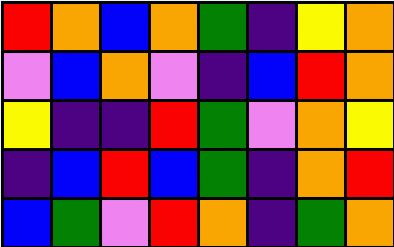[["red", "orange", "blue", "orange", "green", "indigo", "yellow", "orange"], ["violet", "blue", "orange", "violet", "indigo", "blue", "red", "orange"], ["yellow", "indigo", "indigo", "red", "green", "violet", "orange", "yellow"], ["indigo", "blue", "red", "blue", "green", "indigo", "orange", "red"], ["blue", "green", "violet", "red", "orange", "indigo", "green", "orange"]]